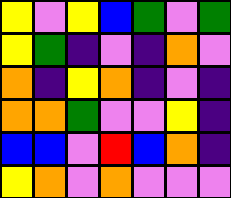[["yellow", "violet", "yellow", "blue", "green", "violet", "green"], ["yellow", "green", "indigo", "violet", "indigo", "orange", "violet"], ["orange", "indigo", "yellow", "orange", "indigo", "violet", "indigo"], ["orange", "orange", "green", "violet", "violet", "yellow", "indigo"], ["blue", "blue", "violet", "red", "blue", "orange", "indigo"], ["yellow", "orange", "violet", "orange", "violet", "violet", "violet"]]